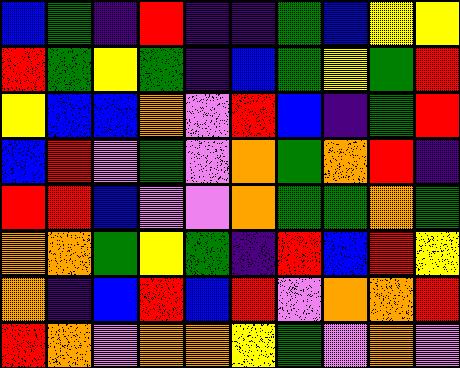[["blue", "green", "indigo", "red", "indigo", "indigo", "green", "blue", "yellow", "yellow"], ["red", "green", "yellow", "green", "indigo", "blue", "green", "yellow", "green", "red"], ["yellow", "blue", "blue", "orange", "violet", "red", "blue", "indigo", "green", "red"], ["blue", "red", "violet", "green", "violet", "orange", "green", "orange", "red", "indigo"], ["red", "red", "blue", "violet", "violet", "orange", "green", "green", "orange", "green"], ["orange", "orange", "green", "yellow", "green", "indigo", "red", "blue", "red", "yellow"], ["orange", "indigo", "blue", "red", "blue", "red", "violet", "orange", "orange", "red"], ["red", "orange", "violet", "orange", "orange", "yellow", "green", "violet", "orange", "violet"]]